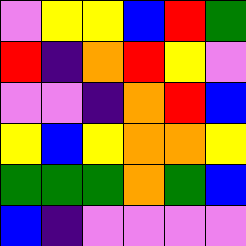[["violet", "yellow", "yellow", "blue", "red", "green"], ["red", "indigo", "orange", "red", "yellow", "violet"], ["violet", "violet", "indigo", "orange", "red", "blue"], ["yellow", "blue", "yellow", "orange", "orange", "yellow"], ["green", "green", "green", "orange", "green", "blue"], ["blue", "indigo", "violet", "violet", "violet", "violet"]]